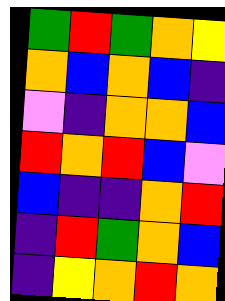[["green", "red", "green", "orange", "yellow"], ["orange", "blue", "orange", "blue", "indigo"], ["violet", "indigo", "orange", "orange", "blue"], ["red", "orange", "red", "blue", "violet"], ["blue", "indigo", "indigo", "orange", "red"], ["indigo", "red", "green", "orange", "blue"], ["indigo", "yellow", "orange", "red", "orange"]]